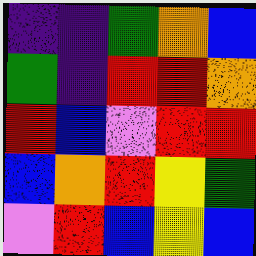[["indigo", "indigo", "green", "orange", "blue"], ["green", "indigo", "red", "red", "orange"], ["red", "blue", "violet", "red", "red"], ["blue", "orange", "red", "yellow", "green"], ["violet", "red", "blue", "yellow", "blue"]]